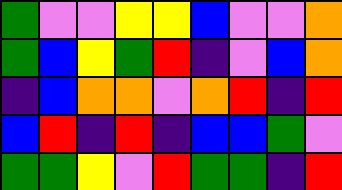[["green", "violet", "violet", "yellow", "yellow", "blue", "violet", "violet", "orange"], ["green", "blue", "yellow", "green", "red", "indigo", "violet", "blue", "orange"], ["indigo", "blue", "orange", "orange", "violet", "orange", "red", "indigo", "red"], ["blue", "red", "indigo", "red", "indigo", "blue", "blue", "green", "violet"], ["green", "green", "yellow", "violet", "red", "green", "green", "indigo", "red"]]